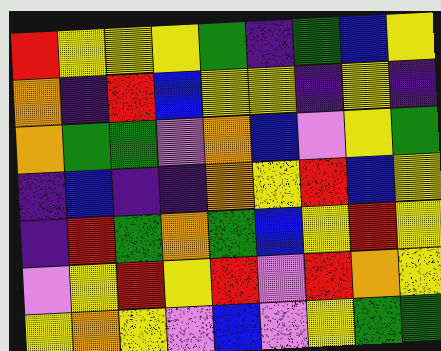[["red", "yellow", "yellow", "yellow", "green", "indigo", "green", "blue", "yellow"], ["orange", "indigo", "red", "blue", "yellow", "yellow", "indigo", "yellow", "indigo"], ["orange", "green", "green", "violet", "orange", "blue", "violet", "yellow", "green"], ["indigo", "blue", "indigo", "indigo", "orange", "yellow", "red", "blue", "yellow"], ["indigo", "red", "green", "orange", "green", "blue", "yellow", "red", "yellow"], ["violet", "yellow", "red", "yellow", "red", "violet", "red", "orange", "yellow"], ["yellow", "orange", "yellow", "violet", "blue", "violet", "yellow", "green", "green"]]